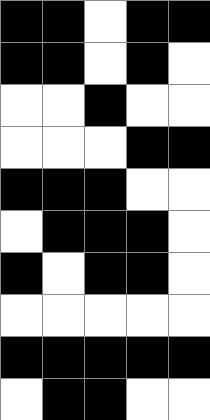[["black", "black", "white", "black", "black"], ["black", "black", "white", "black", "white"], ["white", "white", "black", "white", "white"], ["white", "white", "white", "black", "black"], ["black", "black", "black", "white", "white"], ["white", "black", "black", "black", "white"], ["black", "white", "black", "black", "white"], ["white", "white", "white", "white", "white"], ["black", "black", "black", "black", "black"], ["white", "black", "black", "white", "white"]]